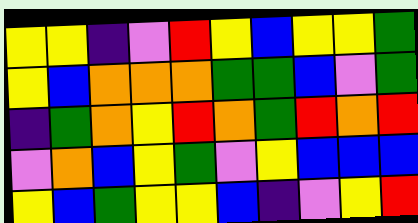[["yellow", "yellow", "indigo", "violet", "red", "yellow", "blue", "yellow", "yellow", "green"], ["yellow", "blue", "orange", "orange", "orange", "green", "green", "blue", "violet", "green"], ["indigo", "green", "orange", "yellow", "red", "orange", "green", "red", "orange", "red"], ["violet", "orange", "blue", "yellow", "green", "violet", "yellow", "blue", "blue", "blue"], ["yellow", "blue", "green", "yellow", "yellow", "blue", "indigo", "violet", "yellow", "red"]]